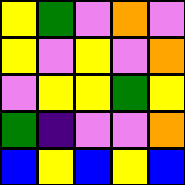[["yellow", "green", "violet", "orange", "violet"], ["yellow", "violet", "yellow", "violet", "orange"], ["violet", "yellow", "yellow", "green", "yellow"], ["green", "indigo", "violet", "violet", "orange"], ["blue", "yellow", "blue", "yellow", "blue"]]